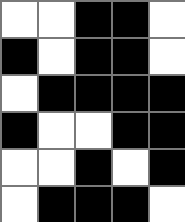[["white", "white", "black", "black", "white"], ["black", "white", "black", "black", "white"], ["white", "black", "black", "black", "black"], ["black", "white", "white", "black", "black"], ["white", "white", "black", "white", "black"], ["white", "black", "black", "black", "white"]]